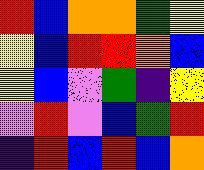[["red", "blue", "orange", "orange", "green", "yellow"], ["yellow", "blue", "red", "red", "orange", "blue"], ["yellow", "blue", "violet", "green", "indigo", "yellow"], ["violet", "red", "violet", "blue", "green", "red"], ["indigo", "red", "blue", "red", "blue", "orange"]]